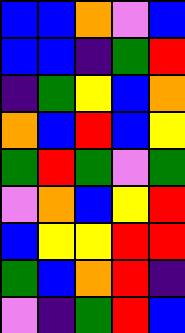[["blue", "blue", "orange", "violet", "blue"], ["blue", "blue", "indigo", "green", "red"], ["indigo", "green", "yellow", "blue", "orange"], ["orange", "blue", "red", "blue", "yellow"], ["green", "red", "green", "violet", "green"], ["violet", "orange", "blue", "yellow", "red"], ["blue", "yellow", "yellow", "red", "red"], ["green", "blue", "orange", "red", "indigo"], ["violet", "indigo", "green", "red", "blue"]]